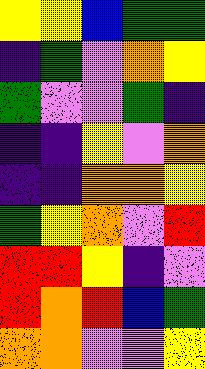[["yellow", "yellow", "blue", "green", "green"], ["indigo", "green", "violet", "orange", "yellow"], ["green", "violet", "violet", "green", "indigo"], ["indigo", "indigo", "yellow", "violet", "orange"], ["indigo", "indigo", "orange", "orange", "yellow"], ["green", "yellow", "orange", "violet", "red"], ["red", "red", "yellow", "indigo", "violet"], ["red", "orange", "red", "blue", "green"], ["orange", "orange", "violet", "violet", "yellow"]]